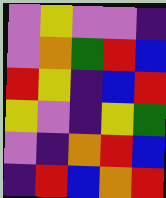[["violet", "yellow", "violet", "violet", "indigo"], ["violet", "orange", "green", "red", "blue"], ["red", "yellow", "indigo", "blue", "red"], ["yellow", "violet", "indigo", "yellow", "green"], ["violet", "indigo", "orange", "red", "blue"], ["indigo", "red", "blue", "orange", "red"]]